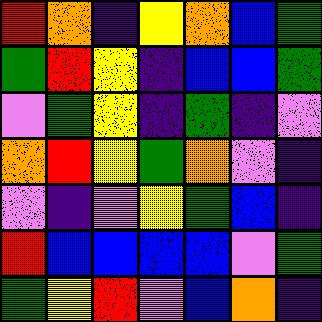[["red", "orange", "indigo", "yellow", "orange", "blue", "green"], ["green", "red", "yellow", "indigo", "blue", "blue", "green"], ["violet", "green", "yellow", "indigo", "green", "indigo", "violet"], ["orange", "red", "yellow", "green", "orange", "violet", "indigo"], ["violet", "indigo", "violet", "yellow", "green", "blue", "indigo"], ["red", "blue", "blue", "blue", "blue", "violet", "green"], ["green", "yellow", "red", "violet", "blue", "orange", "indigo"]]